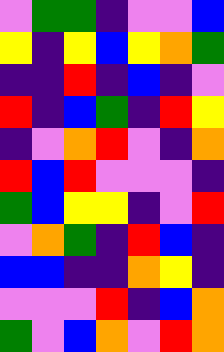[["violet", "green", "green", "indigo", "violet", "violet", "blue"], ["yellow", "indigo", "yellow", "blue", "yellow", "orange", "green"], ["indigo", "indigo", "red", "indigo", "blue", "indigo", "violet"], ["red", "indigo", "blue", "green", "indigo", "red", "yellow"], ["indigo", "violet", "orange", "red", "violet", "indigo", "orange"], ["red", "blue", "red", "violet", "violet", "violet", "indigo"], ["green", "blue", "yellow", "yellow", "indigo", "violet", "red"], ["violet", "orange", "green", "indigo", "red", "blue", "indigo"], ["blue", "blue", "indigo", "indigo", "orange", "yellow", "indigo"], ["violet", "violet", "violet", "red", "indigo", "blue", "orange"], ["green", "violet", "blue", "orange", "violet", "red", "orange"]]